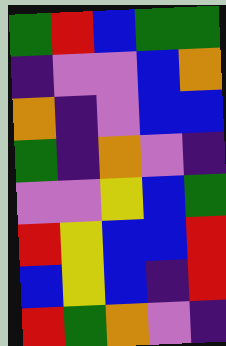[["green", "red", "blue", "green", "green"], ["indigo", "violet", "violet", "blue", "orange"], ["orange", "indigo", "violet", "blue", "blue"], ["green", "indigo", "orange", "violet", "indigo"], ["violet", "violet", "yellow", "blue", "green"], ["red", "yellow", "blue", "blue", "red"], ["blue", "yellow", "blue", "indigo", "red"], ["red", "green", "orange", "violet", "indigo"]]